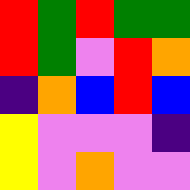[["red", "green", "red", "green", "green"], ["red", "green", "violet", "red", "orange"], ["indigo", "orange", "blue", "red", "blue"], ["yellow", "violet", "violet", "violet", "indigo"], ["yellow", "violet", "orange", "violet", "violet"]]